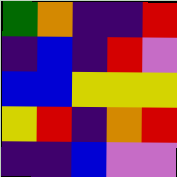[["green", "orange", "indigo", "indigo", "red"], ["indigo", "blue", "indigo", "red", "violet"], ["blue", "blue", "yellow", "yellow", "yellow"], ["yellow", "red", "indigo", "orange", "red"], ["indigo", "indigo", "blue", "violet", "violet"]]